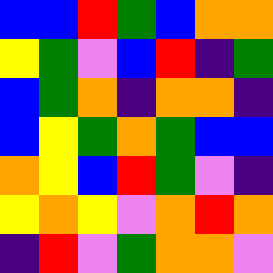[["blue", "blue", "red", "green", "blue", "orange", "orange"], ["yellow", "green", "violet", "blue", "red", "indigo", "green"], ["blue", "green", "orange", "indigo", "orange", "orange", "indigo"], ["blue", "yellow", "green", "orange", "green", "blue", "blue"], ["orange", "yellow", "blue", "red", "green", "violet", "indigo"], ["yellow", "orange", "yellow", "violet", "orange", "red", "orange"], ["indigo", "red", "violet", "green", "orange", "orange", "violet"]]